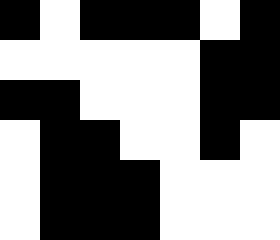[["black", "white", "black", "black", "black", "white", "black"], ["white", "white", "white", "white", "white", "black", "black"], ["black", "black", "white", "white", "white", "black", "black"], ["white", "black", "black", "white", "white", "black", "white"], ["white", "black", "black", "black", "white", "white", "white"], ["white", "black", "black", "black", "white", "white", "white"]]